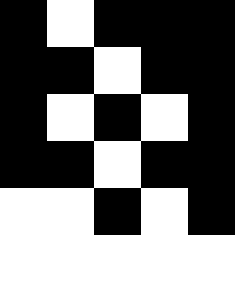[["black", "white", "black", "black", "black"], ["black", "black", "white", "black", "black"], ["black", "white", "black", "white", "black"], ["black", "black", "white", "black", "black"], ["white", "white", "black", "white", "black"], ["white", "white", "white", "white", "white"]]